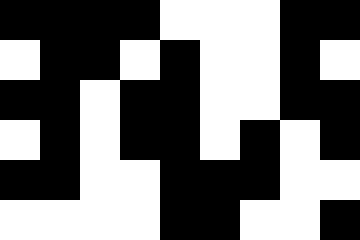[["black", "black", "black", "black", "white", "white", "white", "black", "black"], ["white", "black", "black", "white", "black", "white", "white", "black", "white"], ["black", "black", "white", "black", "black", "white", "white", "black", "black"], ["white", "black", "white", "black", "black", "white", "black", "white", "black"], ["black", "black", "white", "white", "black", "black", "black", "white", "white"], ["white", "white", "white", "white", "black", "black", "white", "white", "black"]]